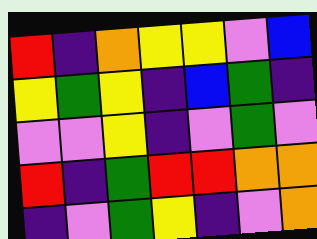[["red", "indigo", "orange", "yellow", "yellow", "violet", "blue"], ["yellow", "green", "yellow", "indigo", "blue", "green", "indigo"], ["violet", "violet", "yellow", "indigo", "violet", "green", "violet"], ["red", "indigo", "green", "red", "red", "orange", "orange"], ["indigo", "violet", "green", "yellow", "indigo", "violet", "orange"]]